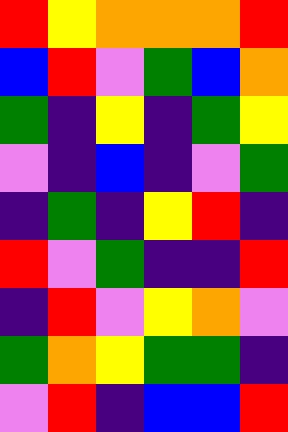[["red", "yellow", "orange", "orange", "orange", "red"], ["blue", "red", "violet", "green", "blue", "orange"], ["green", "indigo", "yellow", "indigo", "green", "yellow"], ["violet", "indigo", "blue", "indigo", "violet", "green"], ["indigo", "green", "indigo", "yellow", "red", "indigo"], ["red", "violet", "green", "indigo", "indigo", "red"], ["indigo", "red", "violet", "yellow", "orange", "violet"], ["green", "orange", "yellow", "green", "green", "indigo"], ["violet", "red", "indigo", "blue", "blue", "red"]]